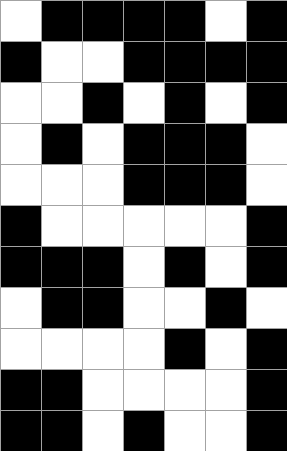[["white", "black", "black", "black", "black", "white", "black"], ["black", "white", "white", "black", "black", "black", "black"], ["white", "white", "black", "white", "black", "white", "black"], ["white", "black", "white", "black", "black", "black", "white"], ["white", "white", "white", "black", "black", "black", "white"], ["black", "white", "white", "white", "white", "white", "black"], ["black", "black", "black", "white", "black", "white", "black"], ["white", "black", "black", "white", "white", "black", "white"], ["white", "white", "white", "white", "black", "white", "black"], ["black", "black", "white", "white", "white", "white", "black"], ["black", "black", "white", "black", "white", "white", "black"]]